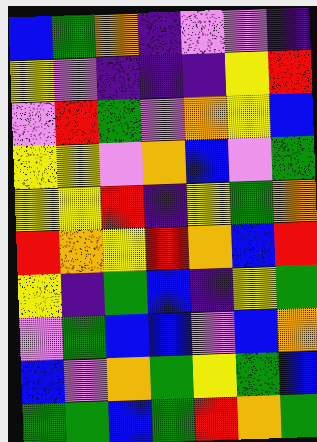[["blue", "green", "orange", "indigo", "violet", "violet", "indigo"], ["yellow", "violet", "indigo", "indigo", "indigo", "yellow", "red"], ["violet", "red", "green", "violet", "orange", "yellow", "blue"], ["yellow", "yellow", "violet", "orange", "blue", "violet", "green"], ["yellow", "yellow", "red", "indigo", "yellow", "green", "orange"], ["red", "orange", "yellow", "red", "orange", "blue", "red"], ["yellow", "indigo", "green", "blue", "indigo", "yellow", "green"], ["violet", "green", "blue", "blue", "violet", "blue", "orange"], ["blue", "violet", "orange", "green", "yellow", "green", "blue"], ["green", "green", "blue", "green", "red", "orange", "green"]]